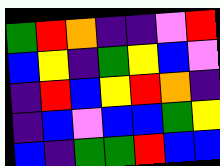[["green", "red", "orange", "indigo", "indigo", "violet", "red"], ["blue", "yellow", "indigo", "green", "yellow", "blue", "violet"], ["indigo", "red", "blue", "yellow", "red", "orange", "indigo"], ["indigo", "blue", "violet", "blue", "blue", "green", "yellow"], ["blue", "indigo", "green", "green", "red", "blue", "blue"]]